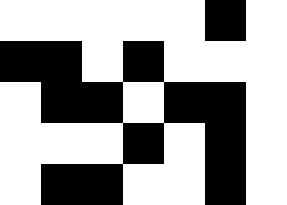[["white", "white", "white", "white", "white", "black", "white"], ["black", "black", "white", "black", "white", "white", "white"], ["white", "black", "black", "white", "black", "black", "white"], ["white", "white", "white", "black", "white", "black", "white"], ["white", "black", "black", "white", "white", "black", "white"]]